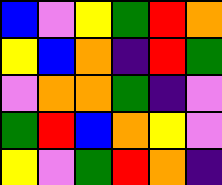[["blue", "violet", "yellow", "green", "red", "orange"], ["yellow", "blue", "orange", "indigo", "red", "green"], ["violet", "orange", "orange", "green", "indigo", "violet"], ["green", "red", "blue", "orange", "yellow", "violet"], ["yellow", "violet", "green", "red", "orange", "indigo"]]